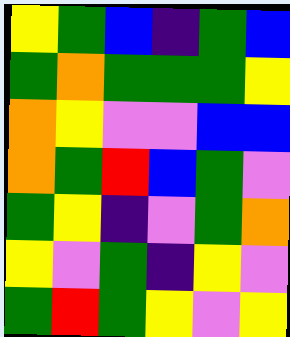[["yellow", "green", "blue", "indigo", "green", "blue"], ["green", "orange", "green", "green", "green", "yellow"], ["orange", "yellow", "violet", "violet", "blue", "blue"], ["orange", "green", "red", "blue", "green", "violet"], ["green", "yellow", "indigo", "violet", "green", "orange"], ["yellow", "violet", "green", "indigo", "yellow", "violet"], ["green", "red", "green", "yellow", "violet", "yellow"]]